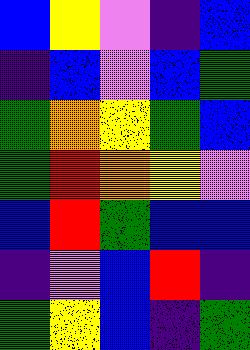[["blue", "yellow", "violet", "indigo", "blue"], ["indigo", "blue", "violet", "blue", "green"], ["green", "orange", "yellow", "green", "blue"], ["green", "red", "orange", "yellow", "violet"], ["blue", "red", "green", "blue", "blue"], ["indigo", "violet", "blue", "red", "indigo"], ["green", "yellow", "blue", "indigo", "green"]]